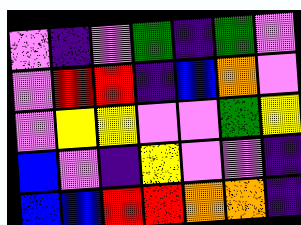[["violet", "indigo", "violet", "green", "indigo", "green", "violet"], ["violet", "red", "red", "indigo", "blue", "orange", "violet"], ["violet", "yellow", "yellow", "violet", "violet", "green", "yellow"], ["blue", "violet", "indigo", "yellow", "violet", "violet", "indigo"], ["blue", "blue", "red", "red", "orange", "orange", "indigo"]]